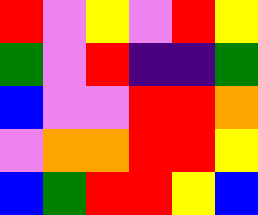[["red", "violet", "yellow", "violet", "red", "yellow"], ["green", "violet", "red", "indigo", "indigo", "green"], ["blue", "violet", "violet", "red", "red", "orange"], ["violet", "orange", "orange", "red", "red", "yellow"], ["blue", "green", "red", "red", "yellow", "blue"]]